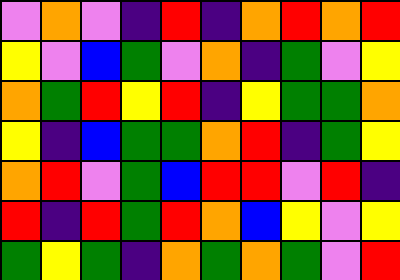[["violet", "orange", "violet", "indigo", "red", "indigo", "orange", "red", "orange", "red"], ["yellow", "violet", "blue", "green", "violet", "orange", "indigo", "green", "violet", "yellow"], ["orange", "green", "red", "yellow", "red", "indigo", "yellow", "green", "green", "orange"], ["yellow", "indigo", "blue", "green", "green", "orange", "red", "indigo", "green", "yellow"], ["orange", "red", "violet", "green", "blue", "red", "red", "violet", "red", "indigo"], ["red", "indigo", "red", "green", "red", "orange", "blue", "yellow", "violet", "yellow"], ["green", "yellow", "green", "indigo", "orange", "green", "orange", "green", "violet", "red"]]